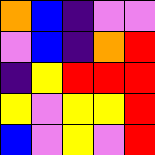[["orange", "blue", "indigo", "violet", "violet"], ["violet", "blue", "indigo", "orange", "red"], ["indigo", "yellow", "red", "red", "red"], ["yellow", "violet", "yellow", "yellow", "red"], ["blue", "violet", "yellow", "violet", "red"]]